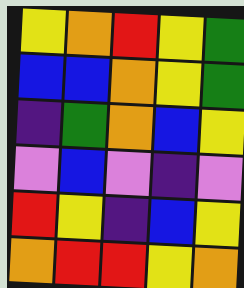[["yellow", "orange", "red", "yellow", "green"], ["blue", "blue", "orange", "yellow", "green"], ["indigo", "green", "orange", "blue", "yellow"], ["violet", "blue", "violet", "indigo", "violet"], ["red", "yellow", "indigo", "blue", "yellow"], ["orange", "red", "red", "yellow", "orange"]]